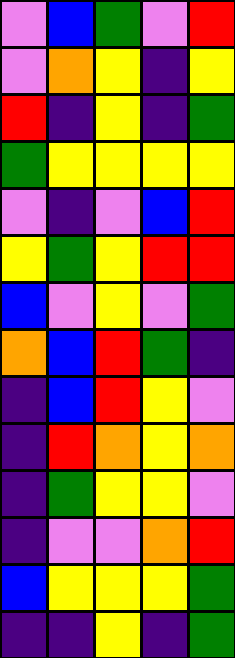[["violet", "blue", "green", "violet", "red"], ["violet", "orange", "yellow", "indigo", "yellow"], ["red", "indigo", "yellow", "indigo", "green"], ["green", "yellow", "yellow", "yellow", "yellow"], ["violet", "indigo", "violet", "blue", "red"], ["yellow", "green", "yellow", "red", "red"], ["blue", "violet", "yellow", "violet", "green"], ["orange", "blue", "red", "green", "indigo"], ["indigo", "blue", "red", "yellow", "violet"], ["indigo", "red", "orange", "yellow", "orange"], ["indigo", "green", "yellow", "yellow", "violet"], ["indigo", "violet", "violet", "orange", "red"], ["blue", "yellow", "yellow", "yellow", "green"], ["indigo", "indigo", "yellow", "indigo", "green"]]